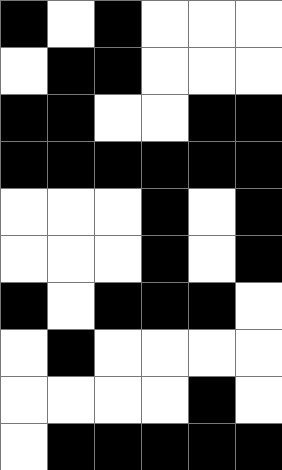[["black", "white", "black", "white", "white", "white"], ["white", "black", "black", "white", "white", "white"], ["black", "black", "white", "white", "black", "black"], ["black", "black", "black", "black", "black", "black"], ["white", "white", "white", "black", "white", "black"], ["white", "white", "white", "black", "white", "black"], ["black", "white", "black", "black", "black", "white"], ["white", "black", "white", "white", "white", "white"], ["white", "white", "white", "white", "black", "white"], ["white", "black", "black", "black", "black", "black"]]